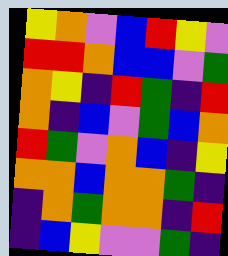[["yellow", "orange", "violet", "blue", "red", "yellow", "violet"], ["red", "red", "orange", "blue", "blue", "violet", "green"], ["orange", "yellow", "indigo", "red", "green", "indigo", "red"], ["orange", "indigo", "blue", "violet", "green", "blue", "orange"], ["red", "green", "violet", "orange", "blue", "indigo", "yellow"], ["orange", "orange", "blue", "orange", "orange", "green", "indigo"], ["indigo", "orange", "green", "orange", "orange", "indigo", "red"], ["indigo", "blue", "yellow", "violet", "violet", "green", "indigo"]]